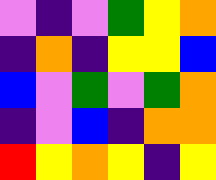[["violet", "indigo", "violet", "green", "yellow", "orange"], ["indigo", "orange", "indigo", "yellow", "yellow", "blue"], ["blue", "violet", "green", "violet", "green", "orange"], ["indigo", "violet", "blue", "indigo", "orange", "orange"], ["red", "yellow", "orange", "yellow", "indigo", "yellow"]]